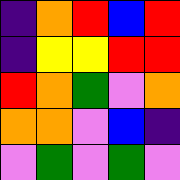[["indigo", "orange", "red", "blue", "red"], ["indigo", "yellow", "yellow", "red", "red"], ["red", "orange", "green", "violet", "orange"], ["orange", "orange", "violet", "blue", "indigo"], ["violet", "green", "violet", "green", "violet"]]